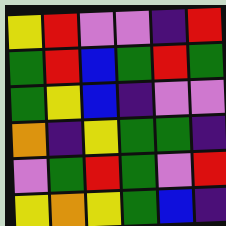[["yellow", "red", "violet", "violet", "indigo", "red"], ["green", "red", "blue", "green", "red", "green"], ["green", "yellow", "blue", "indigo", "violet", "violet"], ["orange", "indigo", "yellow", "green", "green", "indigo"], ["violet", "green", "red", "green", "violet", "red"], ["yellow", "orange", "yellow", "green", "blue", "indigo"]]